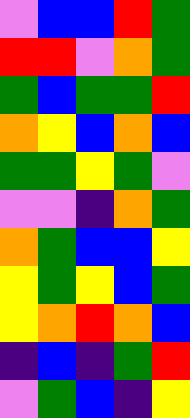[["violet", "blue", "blue", "red", "green"], ["red", "red", "violet", "orange", "green"], ["green", "blue", "green", "green", "red"], ["orange", "yellow", "blue", "orange", "blue"], ["green", "green", "yellow", "green", "violet"], ["violet", "violet", "indigo", "orange", "green"], ["orange", "green", "blue", "blue", "yellow"], ["yellow", "green", "yellow", "blue", "green"], ["yellow", "orange", "red", "orange", "blue"], ["indigo", "blue", "indigo", "green", "red"], ["violet", "green", "blue", "indigo", "yellow"]]